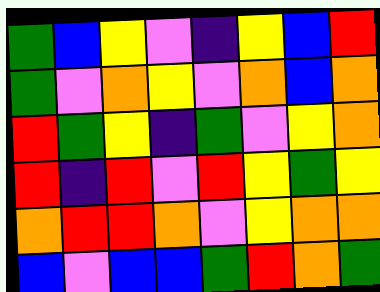[["green", "blue", "yellow", "violet", "indigo", "yellow", "blue", "red"], ["green", "violet", "orange", "yellow", "violet", "orange", "blue", "orange"], ["red", "green", "yellow", "indigo", "green", "violet", "yellow", "orange"], ["red", "indigo", "red", "violet", "red", "yellow", "green", "yellow"], ["orange", "red", "red", "orange", "violet", "yellow", "orange", "orange"], ["blue", "violet", "blue", "blue", "green", "red", "orange", "green"]]